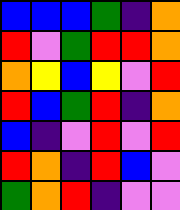[["blue", "blue", "blue", "green", "indigo", "orange"], ["red", "violet", "green", "red", "red", "orange"], ["orange", "yellow", "blue", "yellow", "violet", "red"], ["red", "blue", "green", "red", "indigo", "orange"], ["blue", "indigo", "violet", "red", "violet", "red"], ["red", "orange", "indigo", "red", "blue", "violet"], ["green", "orange", "red", "indigo", "violet", "violet"]]